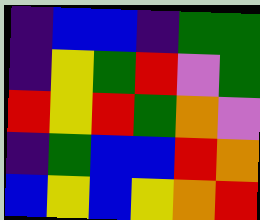[["indigo", "blue", "blue", "indigo", "green", "green"], ["indigo", "yellow", "green", "red", "violet", "green"], ["red", "yellow", "red", "green", "orange", "violet"], ["indigo", "green", "blue", "blue", "red", "orange"], ["blue", "yellow", "blue", "yellow", "orange", "red"]]